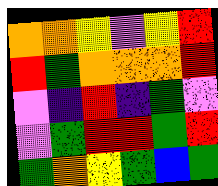[["orange", "orange", "yellow", "violet", "yellow", "red"], ["red", "green", "orange", "orange", "orange", "red"], ["violet", "indigo", "red", "indigo", "green", "violet"], ["violet", "green", "red", "red", "green", "red"], ["green", "orange", "yellow", "green", "blue", "green"]]